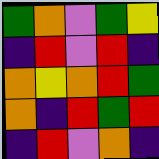[["green", "orange", "violet", "green", "yellow"], ["indigo", "red", "violet", "red", "indigo"], ["orange", "yellow", "orange", "red", "green"], ["orange", "indigo", "red", "green", "red"], ["indigo", "red", "violet", "orange", "indigo"]]